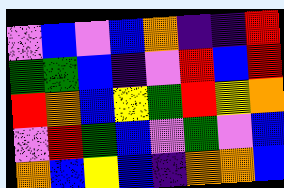[["violet", "blue", "violet", "blue", "orange", "indigo", "indigo", "red"], ["green", "green", "blue", "indigo", "violet", "red", "blue", "red"], ["red", "orange", "blue", "yellow", "green", "red", "yellow", "orange"], ["violet", "red", "green", "blue", "violet", "green", "violet", "blue"], ["orange", "blue", "yellow", "blue", "indigo", "orange", "orange", "blue"]]